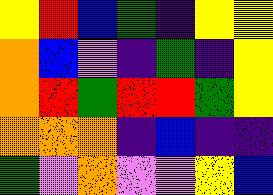[["yellow", "red", "blue", "green", "indigo", "yellow", "yellow"], ["orange", "blue", "violet", "indigo", "green", "indigo", "yellow"], ["orange", "red", "green", "red", "red", "green", "yellow"], ["orange", "orange", "orange", "indigo", "blue", "indigo", "indigo"], ["green", "violet", "orange", "violet", "violet", "yellow", "blue"]]